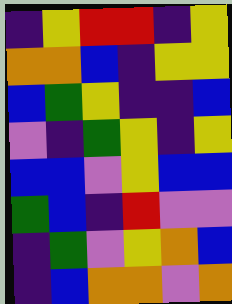[["indigo", "yellow", "red", "red", "indigo", "yellow"], ["orange", "orange", "blue", "indigo", "yellow", "yellow"], ["blue", "green", "yellow", "indigo", "indigo", "blue"], ["violet", "indigo", "green", "yellow", "indigo", "yellow"], ["blue", "blue", "violet", "yellow", "blue", "blue"], ["green", "blue", "indigo", "red", "violet", "violet"], ["indigo", "green", "violet", "yellow", "orange", "blue"], ["indigo", "blue", "orange", "orange", "violet", "orange"]]